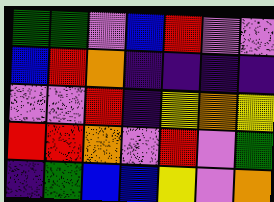[["green", "green", "violet", "blue", "red", "violet", "violet"], ["blue", "red", "orange", "indigo", "indigo", "indigo", "indigo"], ["violet", "violet", "red", "indigo", "yellow", "orange", "yellow"], ["red", "red", "orange", "violet", "red", "violet", "green"], ["indigo", "green", "blue", "blue", "yellow", "violet", "orange"]]